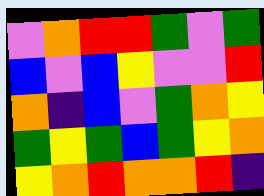[["violet", "orange", "red", "red", "green", "violet", "green"], ["blue", "violet", "blue", "yellow", "violet", "violet", "red"], ["orange", "indigo", "blue", "violet", "green", "orange", "yellow"], ["green", "yellow", "green", "blue", "green", "yellow", "orange"], ["yellow", "orange", "red", "orange", "orange", "red", "indigo"]]